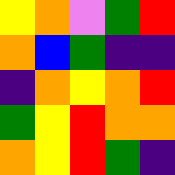[["yellow", "orange", "violet", "green", "red"], ["orange", "blue", "green", "indigo", "indigo"], ["indigo", "orange", "yellow", "orange", "red"], ["green", "yellow", "red", "orange", "orange"], ["orange", "yellow", "red", "green", "indigo"]]